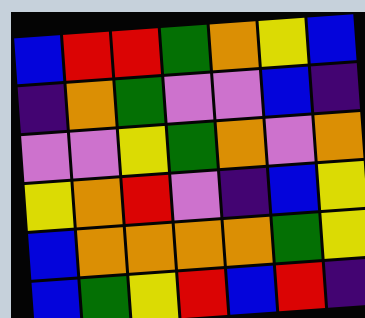[["blue", "red", "red", "green", "orange", "yellow", "blue"], ["indigo", "orange", "green", "violet", "violet", "blue", "indigo"], ["violet", "violet", "yellow", "green", "orange", "violet", "orange"], ["yellow", "orange", "red", "violet", "indigo", "blue", "yellow"], ["blue", "orange", "orange", "orange", "orange", "green", "yellow"], ["blue", "green", "yellow", "red", "blue", "red", "indigo"]]